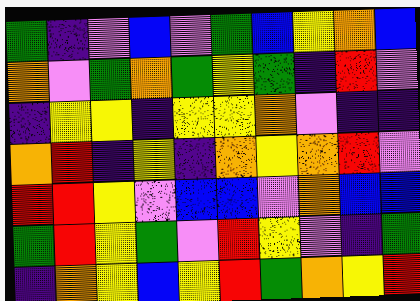[["green", "indigo", "violet", "blue", "violet", "green", "blue", "yellow", "orange", "blue"], ["orange", "violet", "green", "orange", "green", "yellow", "green", "indigo", "red", "violet"], ["indigo", "yellow", "yellow", "indigo", "yellow", "yellow", "orange", "violet", "indigo", "indigo"], ["orange", "red", "indigo", "yellow", "indigo", "orange", "yellow", "orange", "red", "violet"], ["red", "red", "yellow", "violet", "blue", "blue", "violet", "orange", "blue", "blue"], ["green", "red", "yellow", "green", "violet", "red", "yellow", "violet", "indigo", "green"], ["indigo", "orange", "yellow", "blue", "yellow", "red", "green", "orange", "yellow", "red"]]